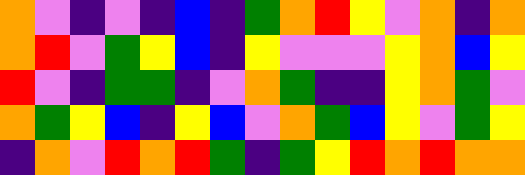[["orange", "violet", "indigo", "violet", "indigo", "blue", "indigo", "green", "orange", "red", "yellow", "violet", "orange", "indigo", "orange"], ["orange", "red", "violet", "green", "yellow", "blue", "indigo", "yellow", "violet", "violet", "violet", "yellow", "orange", "blue", "yellow"], ["red", "violet", "indigo", "green", "green", "indigo", "violet", "orange", "green", "indigo", "indigo", "yellow", "orange", "green", "violet"], ["orange", "green", "yellow", "blue", "indigo", "yellow", "blue", "violet", "orange", "green", "blue", "yellow", "violet", "green", "yellow"], ["indigo", "orange", "violet", "red", "orange", "red", "green", "indigo", "green", "yellow", "red", "orange", "red", "orange", "orange"]]